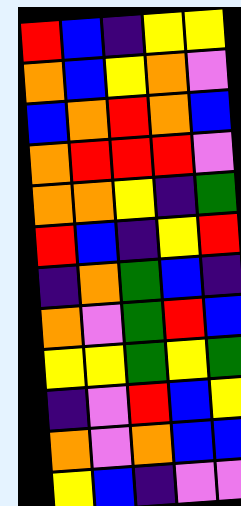[["red", "blue", "indigo", "yellow", "yellow"], ["orange", "blue", "yellow", "orange", "violet"], ["blue", "orange", "red", "orange", "blue"], ["orange", "red", "red", "red", "violet"], ["orange", "orange", "yellow", "indigo", "green"], ["red", "blue", "indigo", "yellow", "red"], ["indigo", "orange", "green", "blue", "indigo"], ["orange", "violet", "green", "red", "blue"], ["yellow", "yellow", "green", "yellow", "green"], ["indigo", "violet", "red", "blue", "yellow"], ["orange", "violet", "orange", "blue", "blue"], ["yellow", "blue", "indigo", "violet", "violet"]]